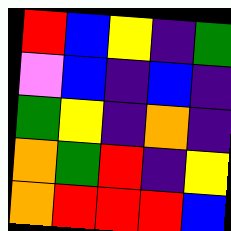[["red", "blue", "yellow", "indigo", "green"], ["violet", "blue", "indigo", "blue", "indigo"], ["green", "yellow", "indigo", "orange", "indigo"], ["orange", "green", "red", "indigo", "yellow"], ["orange", "red", "red", "red", "blue"]]